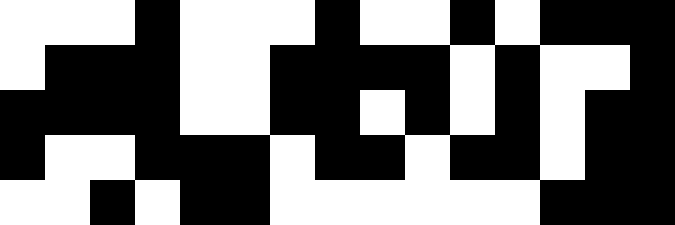[["white", "white", "white", "black", "white", "white", "white", "black", "white", "white", "black", "white", "black", "black", "black"], ["white", "black", "black", "black", "white", "white", "black", "black", "black", "black", "white", "black", "white", "white", "black"], ["black", "black", "black", "black", "white", "white", "black", "black", "white", "black", "white", "black", "white", "black", "black"], ["black", "white", "white", "black", "black", "black", "white", "black", "black", "white", "black", "black", "white", "black", "black"], ["white", "white", "black", "white", "black", "black", "white", "white", "white", "white", "white", "white", "black", "black", "black"]]